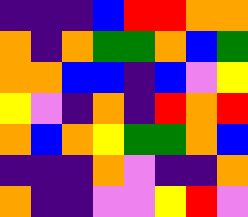[["indigo", "indigo", "indigo", "blue", "red", "red", "orange", "orange"], ["orange", "indigo", "orange", "green", "green", "orange", "blue", "green"], ["orange", "orange", "blue", "blue", "indigo", "blue", "violet", "yellow"], ["yellow", "violet", "indigo", "orange", "indigo", "red", "orange", "red"], ["orange", "blue", "orange", "yellow", "green", "green", "orange", "blue"], ["indigo", "indigo", "indigo", "orange", "violet", "indigo", "indigo", "orange"], ["orange", "indigo", "indigo", "violet", "violet", "yellow", "red", "violet"]]